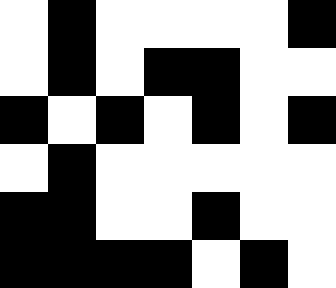[["white", "black", "white", "white", "white", "white", "black"], ["white", "black", "white", "black", "black", "white", "white"], ["black", "white", "black", "white", "black", "white", "black"], ["white", "black", "white", "white", "white", "white", "white"], ["black", "black", "white", "white", "black", "white", "white"], ["black", "black", "black", "black", "white", "black", "white"]]